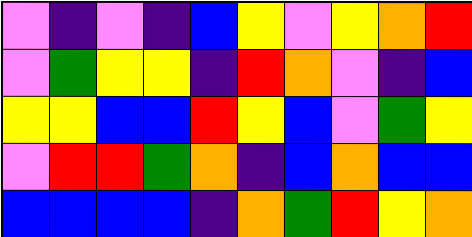[["violet", "indigo", "violet", "indigo", "blue", "yellow", "violet", "yellow", "orange", "red"], ["violet", "green", "yellow", "yellow", "indigo", "red", "orange", "violet", "indigo", "blue"], ["yellow", "yellow", "blue", "blue", "red", "yellow", "blue", "violet", "green", "yellow"], ["violet", "red", "red", "green", "orange", "indigo", "blue", "orange", "blue", "blue"], ["blue", "blue", "blue", "blue", "indigo", "orange", "green", "red", "yellow", "orange"]]